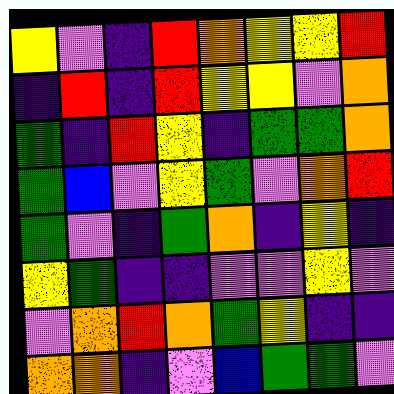[["yellow", "violet", "indigo", "red", "orange", "yellow", "yellow", "red"], ["indigo", "red", "indigo", "red", "yellow", "yellow", "violet", "orange"], ["green", "indigo", "red", "yellow", "indigo", "green", "green", "orange"], ["green", "blue", "violet", "yellow", "green", "violet", "orange", "red"], ["green", "violet", "indigo", "green", "orange", "indigo", "yellow", "indigo"], ["yellow", "green", "indigo", "indigo", "violet", "violet", "yellow", "violet"], ["violet", "orange", "red", "orange", "green", "yellow", "indigo", "indigo"], ["orange", "orange", "indigo", "violet", "blue", "green", "green", "violet"]]